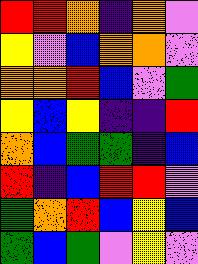[["red", "red", "orange", "indigo", "orange", "violet"], ["yellow", "violet", "blue", "orange", "orange", "violet"], ["orange", "orange", "red", "blue", "violet", "green"], ["yellow", "blue", "yellow", "indigo", "indigo", "red"], ["orange", "blue", "green", "green", "indigo", "blue"], ["red", "indigo", "blue", "red", "red", "violet"], ["green", "orange", "red", "blue", "yellow", "blue"], ["green", "blue", "green", "violet", "yellow", "violet"]]